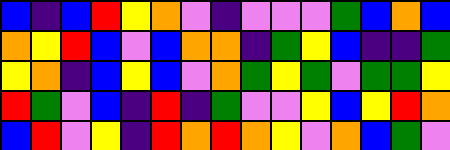[["blue", "indigo", "blue", "red", "yellow", "orange", "violet", "indigo", "violet", "violet", "violet", "green", "blue", "orange", "blue"], ["orange", "yellow", "red", "blue", "violet", "blue", "orange", "orange", "indigo", "green", "yellow", "blue", "indigo", "indigo", "green"], ["yellow", "orange", "indigo", "blue", "yellow", "blue", "violet", "orange", "green", "yellow", "green", "violet", "green", "green", "yellow"], ["red", "green", "violet", "blue", "indigo", "red", "indigo", "green", "violet", "violet", "yellow", "blue", "yellow", "red", "orange"], ["blue", "red", "violet", "yellow", "indigo", "red", "orange", "red", "orange", "yellow", "violet", "orange", "blue", "green", "violet"]]